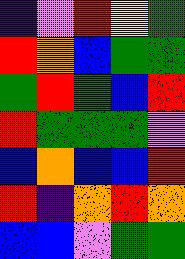[["indigo", "violet", "red", "yellow", "green"], ["red", "orange", "blue", "green", "green"], ["green", "red", "green", "blue", "red"], ["red", "green", "green", "green", "violet"], ["blue", "orange", "blue", "blue", "red"], ["red", "indigo", "orange", "red", "orange"], ["blue", "blue", "violet", "green", "green"]]